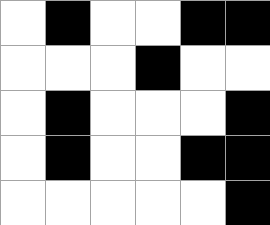[["white", "black", "white", "white", "black", "black"], ["white", "white", "white", "black", "white", "white"], ["white", "black", "white", "white", "white", "black"], ["white", "black", "white", "white", "black", "black"], ["white", "white", "white", "white", "white", "black"]]